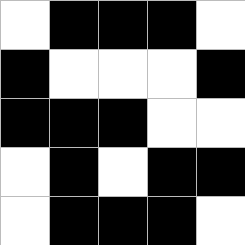[["white", "black", "black", "black", "white"], ["black", "white", "white", "white", "black"], ["black", "black", "black", "white", "white"], ["white", "black", "white", "black", "black"], ["white", "black", "black", "black", "white"]]